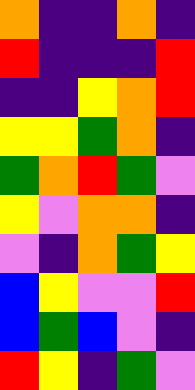[["orange", "indigo", "indigo", "orange", "indigo"], ["red", "indigo", "indigo", "indigo", "red"], ["indigo", "indigo", "yellow", "orange", "red"], ["yellow", "yellow", "green", "orange", "indigo"], ["green", "orange", "red", "green", "violet"], ["yellow", "violet", "orange", "orange", "indigo"], ["violet", "indigo", "orange", "green", "yellow"], ["blue", "yellow", "violet", "violet", "red"], ["blue", "green", "blue", "violet", "indigo"], ["red", "yellow", "indigo", "green", "violet"]]